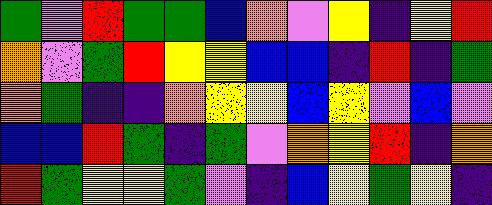[["green", "violet", "red", "green", "green", "blue", "orange", "violet", "yellow", "indigo", "yellow", "red"], ["orange", "violet", "green", "red", "yellow", "yellow", "blue", "blue", "indigo", "red", "indigo", "green"], ["orange", "green", "indigo", "indigo", "orange", "yellow", "yellow", "blue", "yellow", "violet", "blue", "violet"], ["blue", "blue", "red", "green", "indigo", "green", "violet", "orange", "yellow", "red", "indigo", "orange"], ["red", "green", "yellow", "yellow", "green", "violet", "indigo", "blue", "yellow", "green", "yellow", "indigo"]]